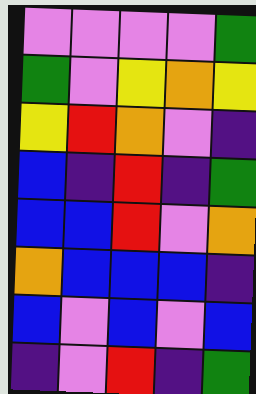[["violet", "violet", "violet", "violet", "green"], ["green", "violet", "yellow", "orange", "yellow"], ["yellow", "red", "orange", "violet", "indigo"], ["blue", "indigo", "red", "indigo", "green"], ["blue", "blue", "red", "violet", "orange"], ["orange", "blue", "blue", "blue", "indigo"], ["blue", "violet", "blue", "violet", "blue"], ["indigo", "violet", "red", "indigo", "green"]]